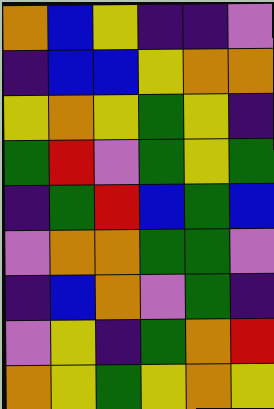[["orange", "blue", "yellow", "indigo", "indigo", "violet"], ["indigo", "blue", "blue", "yellow", "orange", "orange"], ["yellow", "orange", "yellow", "green", "yellow", "indigo"], ["green", "red", "violet", "green", "yellow", "green"], ["indigo", "green", "red", "blue", "green", "blue"], ["violet", "orange", "orange", "green", "green", "violet"], ["indigo", "blue", "orange", "violet", "green", "indigo"], ["violet", "yellow", "indigo", "green", "orange", "red"], ["orange", "yellow", "green", "yellow", "orange", "yellow"]]